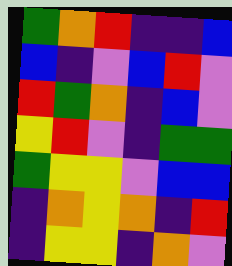[["green", "orange", "red", "indigo", "indigo", "blue"], ["blue", "indigo", "violet", "blue", "red", "violet"], ["red", "green", "orange", "indigo", "blue", "violet"], ["yellow", "red", "violet", "indigo", "green", "green"], ["green", "yellow", "yellow", "violet", "blue", "blue"], ["indigo", "orange", "yellow", "orange", "indigo", "red"], ["indigo", "yellow", "yellow", "indigo", "orange", "violet"]]